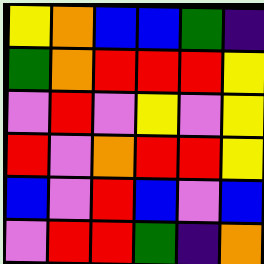[["yellow", "orange", "blue", "blue", "green", "indigo"], ["green", "orange", "red", "red", "red", "yellow"], ["violet", "red", "violet", "yellow", "violet", "yellow"], ["red", "violet", "orange", "red", "red", "yellow"], ["blue", "violet", "red", "blue", "violet", "blue"], ["violet", "red", "red", "green", "indigo", "orange"]]